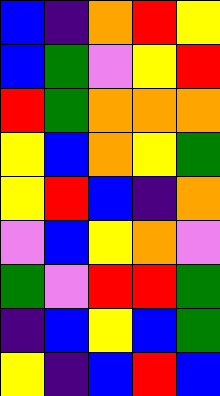[["blue", "indigo", "orange", "red", "yellow"], ["blue", "green", "violet", "yellow", "red"], ["red", "green", "orange", "orange", "orange"], ["yellow", "blue", "orange", "yellow", "green"], ["yellow", "red", "blue", "indigo", "orange"], ["violet", "blue", "yellow", "orange", "violet"], ["green", "violet", "red", "red", "green"], ["indigo", "blue", "yellow", "blue", "green"], ["yellow", "indigo", "blue", "red", "blue"]]